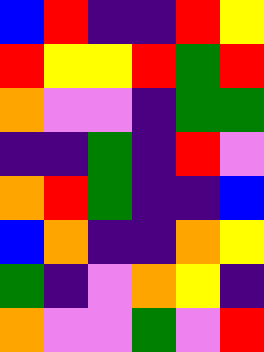[["blue", "red", "indigo", "indigo", "red", "yellow"], ["red", "yellow", "yellow", "red", "green", "red"], ["orange", "violet", "violet", "indigo", "green", "green"], ["indigo", "indigo", "green", "indigo", "red", "violet"], ["orange", "red", "green", "indigo", "indigo", "blue"], ["blue", "orange", "indigo", "indigo", "orange", "yellow"], ["green", "indigo", "violet", "orange", "yellow", "indigo"], ["orange", "violet", "violet", "green", "violet", "red"]]